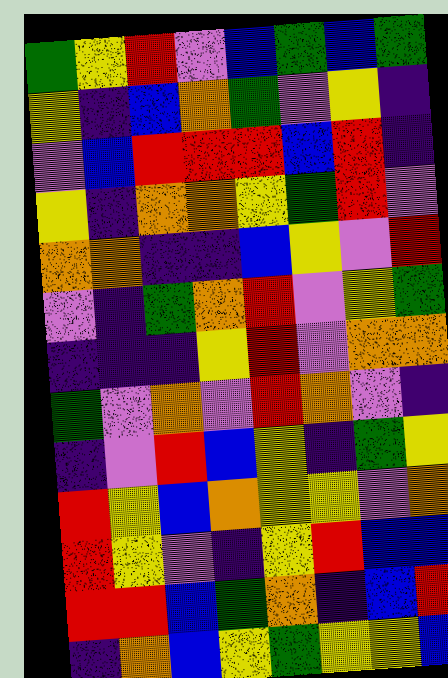[["green", "yellow", "red", "violet", "blue", "green", "blue", "green"], ["yellow", "indigo", "blue", "orange", "green", "violet", "yellow", "indigo"], ["violet", "blue", "red", "red", "red", "blue", "red", "indigo"], ["yellow", "indigo", "orange", "orange", "yellow", "green", "red", "violet"], ["orange", "orange", "indigo", "indigo", "blue", "yellow", "violet", "red"], ["violet", "indigo", "green", "orange", "red", "violet", "yellow", "green"], ["indigo", "indigo", "indigo", "yellow", "red", "violet", "orange", "orange"], ["green", "violet", "orange", "violet", "red", "orange", "violet", "indigo"], ["indigo", "violet", "red", "blue", "yellow", "indigo", "green", "yellow"], ["red", "yellow", "blue", "orange", "yellow", "yellow", "violet", "orange"], ["red", "yellow", "violet", "indigo", "yellow", "red", "blue", "blue"], ["red", "red", "blue", "green", "orange", "indigo", "blue", "red"], ["indigo", "orange", "blue", "yellow", "green", "yellow", "yellow", "blue"]]